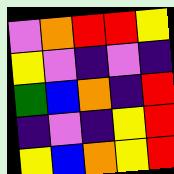[["violet", "orange", "red", "red", "yellow"], ["yellow", "violet", "indigo", "violet", "indigo"], ["green", "blue", "orange", "indigo", "red"], ["indigo", "violet", "indigo", "yellow", "red"], ["yellow", "blue", "orange", "yellow", "red"]]